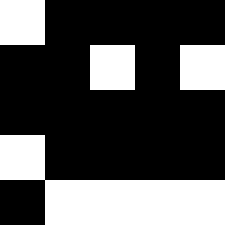[["white", "black", "black", "black", "black"], ["black", "black", "white", "black", "white"], ["black", "black", "black", "black", "black"], ["white", "black", "black", "black", "black"], ["black", "white", "white", "white", "white"]]